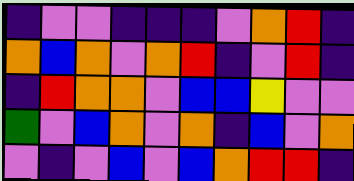[["indigo", "violet", "violet", "indigo", "indigo", "indigo", "violet", "orange", "red", "indigo"], ["orange", "blue", "orange", "violet", "orange", "red", "indigo", "violet", "red", "indigo"], ["indigo", "red", "orange", "orange", "violet", "blue", "blue", "yellow", "violet", "violet"], ["green", "violet", "blue", "orange", "violet", "orange", "indigo", "blue", "violet", "orange"], ["violet", "indigo", "violet", "blue", "violet", "blue", "orange", "red", "red", "indigo"]]